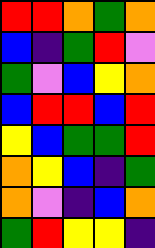[["red", "red", "orange", "green", "orange"], ["blue", "indigo", "green", "red", "violet"], ["green", "violet", "blue", "yellow", "orange"], ["blue", "red", "red", "blue", "red"], ["yellow", "blue", "green", "green", "red"], ["orange", "yellow", "blue", "indigo", "green"], ["orange", "violet", "indigo", "blue", "orange"], ["green", "red", "yellow", "yellow", "indigo"]]